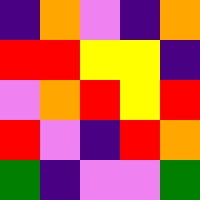[["indigo", "orange", "violet", "indigo", "orange"], ["red", "red", "yellow", "yellow", "indigo"], ["violet", "orange", "red", "yellow", "red"], ["red", "violet", "indigo", "red", "orange"], ["green", "indigo", "violet", "violet", "green"]]